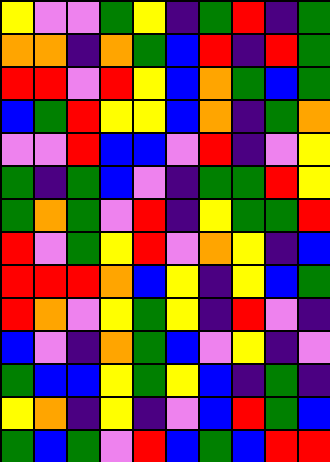[["yellow", "violet", "violet", "green", "yellow", "indigo", "green", "red", "indigo", "green"], ["orange", "orange", "indigo", "orange", "green", "blue", "red", "indigo", "red", "green"], ["red", "red", "violet", "red", "yellow", "blue", "orange", "green", "blue", "green"], ["blue", "green", "red", "yellow", "yellow", "blue", "orange", "indigo", "green", "orange"], ["violet", "violet", "red", "blue", "blue", "violet", "red", "indigo", "violet", "yellow"], ["green", "indigo", "green", "blue", "violet", "indigo", "green", "green", "red", "yellow"], ["green", "orange", "green", "violet", "red", "indigo", "yellow", "green", "green", "red"], ["red", "violet", "green", "yellow", "red", "violet", "orange", "yellow", "indigo", "blue"], ["red", "red", "red", "orange", "blue", "yellow", "indigo", "yellow", "blue", "green"], ["red", "orange", "violet", "yellow", "green", "yellow", "indigo", "red", "violet", "indigo"], ["blue", "violet", "indigo", "orange", "green", "blue", "violet", "yellow", "indigo", "violet"], ["green", "blue", "blue", "yellow", "green", "yellow", "blue", "indigo", "green", "indigo"], ["yellow", "orange", "indigo", "yellow", "indigo", "violet", "blue", "red", "green", "blue"], ["green", "blue", "green", "violet", "red", "blue", "green", "blue", "red", "red"]]